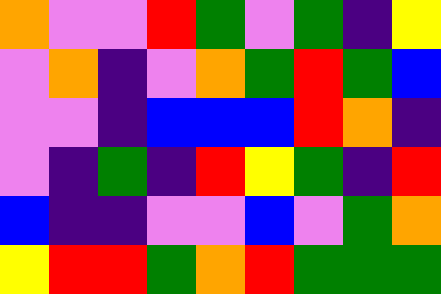[["orange", "violet", "violet", "red", "green", "violet", "green", "indigo", "yellow"], ["violet", "orange", "indigo", "violet", "orange", "green", "red", "green", "blue"], ["violet", "violet", "indigo", "blue", "blue", "blue", "red", "orange", "indigo"], ["violet", "indigo", "green", "indigo", "red", "yellow", "green", "indigo", "red"], ["blue", "indigo", "indigo", "violet", "violet", "blue", "violet", "green", "orange"], ["yellow", "red", "red", "green", "orange", "red", "green", "green", "green"]]